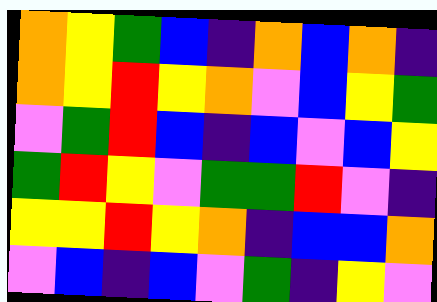[["orange", "yellow", "green", "blue", "indigo", "orange", "blue", "orange", "indigo"], ["orange", "yellow", "red", "yellow", "orange", "violet", "blue", "yellow", "green"], ["violet", "green", "red", "blue", "indigo", "blue", "violet", "blue", "yellow"], ["green", "red", "yellow", "violet", "green", "green", "red", "violet", "indigo"], ["yellow", "yellow", "red", "yellow", "orange", "indigo", "blue", "blue", "orange"], ["violet", "blue", "indigo", "blue", "violet", "green", "indigo", "yellow", "violet"]]